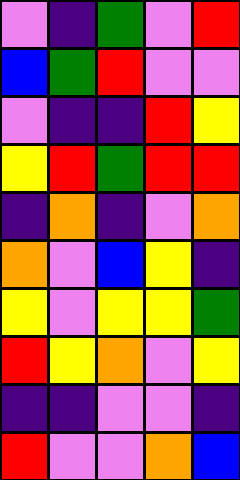[["violet", "indigo", "green", "violet", "red"], ["blue", "green", "red", "violet", "violet"], ["violet", "indigo", "indigo", "red", "yellow"], ["yellow", "red", "green", "red", "red"], ["indigo", "orange", "indigo", "violet", "orange"], ["orange", "violet", "blue", "yellow", "indigo"], ["yellow", "violet", "yellow", "yellow", "green"], ["red", "yellow", "orange", "violet", "yellow"], ["indigo", "indigo", "violet", "violet", "indigo"], ["red", "violet", "violet", "orange", "blue"]]